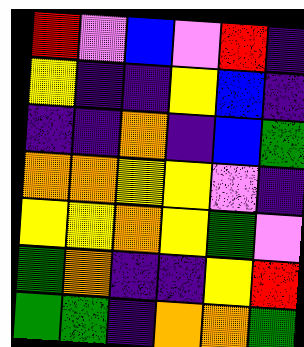[["red", "violet", "blue", "violet", "red", "indigo"], ["yellow", "indigo", "indigo", "yellow", "blue", "indigo"], ["indigo", "indigo", "orange", "indigo", "blue", "green"], ["orange", "orange", "yellow", "yellow", "violet", "indigo"], ["yellow", "yellow", "orange", "yellow", "green", "violet"], ["green", "orange", "indigo", "indigo", "yellow", "red"], ["green", "green", "indigo", "orange", "orange", "green"]]